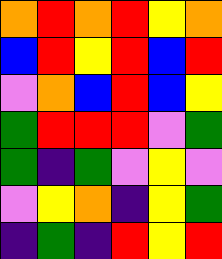[["orange", "red", "orange", "red", "yellow", "orange"], ["blue", "red", "yellow", "red", "blue", "red"], ["violet", "orange", "blue", "red", "blue", "yellow"], ["green", "red", "red", "red", "violet", "green"], ["green", "indigo", "green", "violet", "yellow", "violet"], ["violet", "yellow", "orange", "indigo", "yellow", "green"], ["indigo", "green", "indigo", "red", "yellow", "red"]]